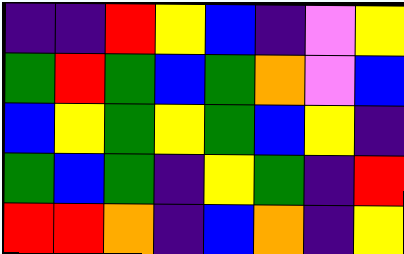[["indigo", "indigo", "red", "yellow", "blue", "indigo", "violet", "yellow"], ["green", "red", "green", "blue", "green", "orange", "violet", "blue"], ["blue", "yellow", "green", "yellow", "green", "blue", "yellow", "indigo"], ["green", "blue", "green", "indigo", "yellow", "green", "indigo", "red"], ["red", "red", "orange", "indigo", "blue", "orange", "indigo", "yellow"]]